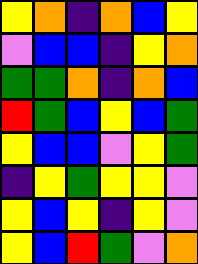[["yellow", "orange", "indigo", "orange", "blue", "yellow"], ["violet", "blue", "blue", "indigo", "yellow", "orange"], ["green", "green", "orange", "indigo", "orange", "blue"], ["red", "green", "blue", "yellow", "blue", "green"], ["yellow", "blue", "blue", "violet", "yellow", "green"], ["indigo", "yellow", "green", "yellow", "yellow", "violet"], ["yellow", "blue", "yellow", "indigo", "yellow", "violet"], ["yellow", "blue", "red", "green", "violet", "orange"]]